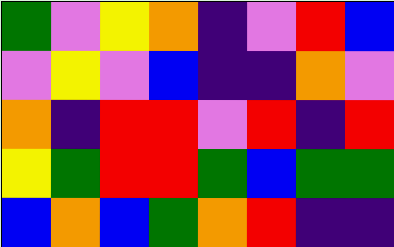[["green", "violet", "yellow", "orange", "indigo", "violet", "red", "blue"], ["violet", "yellow", "violet", "blue", "indigo", "indigo", "orange", "violet"], ["orange", "indigo", "red", "red", "violet", "red", "indigo", "red"], ["yellow", "green", "red", "red", "green", "blue", "green", "green"], ["blue", "orange", "blue", "green", "orange", "red", "indigo", "indigo"]]